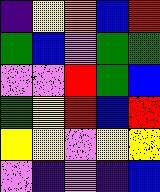[["indigo", "yellow", "orange", "blue", "red"], ["green", "blue", "violet", "green", "green"], ["violet", "violet", "red", "green", "blue"], ["green", "yellow", "red", "blue", "red"], ["yellow", "yellow", "violet", "yellow", "yellow"], ["violet", "indigo", "violet", "indigo", "blue"]]